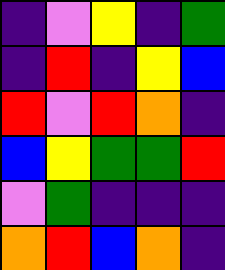[["indigo", "violet", "yellow", "indigo", "green"], ["indigo", "red", "indigo", "yellow", "blue"], ["red", "violet", "red", "orange", "indigo"], ["blue", "yellow", "green", "green", "red"], ["violet", "green", "indigo", "indigo", "indigo"], ["orange", "red", "blue", "orange", "indigo"]]